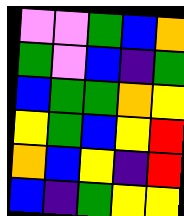[["violet", "violet", "green", "blue", "orange"], ["green", "violet", "blue", "indigo", "green"], ["blue", "green", "green", "orange", "yellow"], ["yellow", "green", "blue", "yellow", "red"], ["orange", "blue", "yellow", "indigo", "red"], ["blue", "indigo", "green", "yellow", "yellow"]]